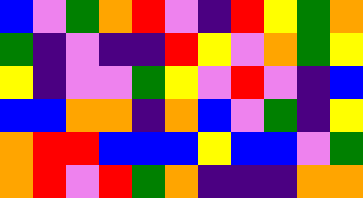[["blue", "violet", "green", "orange", "red", "violet", "indigo", "red", "yellow", "green", "orange"], ["green", "indigo", "violet", "indigo", "indigo", "red", "yellow", "violet", "orange", "green", "yellow"], ["yellow", "indigo", "violet", "violet", "green", "yellow", "violet", "red", "violet", "indigo", "blue"], ["blue", "blue", "orange", "orange", "indigo", "orange", "blue", "violet", "green", "indigo", "yellow"], ["orange", "red", "red", "blue", "blue", "blue", "yellow", "blue", "blue", "violet", "green"], ["orange", "red", "violet", "red", "green", "orange", "indigo", "indigo", "indigo", "orange", "orange"]]